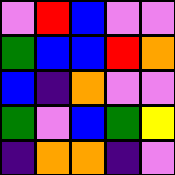[["violet", "red", "blue", "violet", "violet"], ["green", "blue", "blue", "red", "orange"], ["blue", "indigo", "orange", "violet", "violet"], ["green", "violet", "blue", "green", "yellow"], ["indigo", "orange", "orange", "indigo", "violet"]]